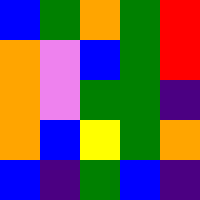[["blue", "green", "orange", "green", "red"], ["orange", "violet", "blue", "green", "red"], ["orange", "violet", "green", "green", "indigo"], ["orange", "blue", "yellow", "green", "orange"], ["blue", "indigo", "green", "blue", "indigo"]]